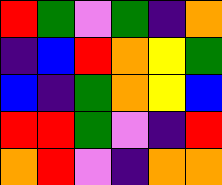[["red", "green", "violet", "green", "indigo", "orange"], ["indigo", "blue", "red", "orange", "yellow", "green"], ["blue", "indigo", "green", "orange", "yellow", "blue"], ["red", "red", "green", "violet", "indigo", "red"], ["orange", "red", "violet", "indigo", "orange", "orange"]]